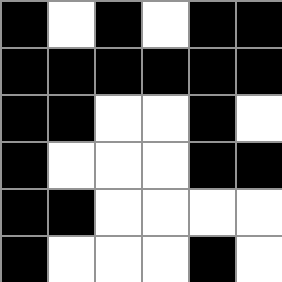[["black", "white", "black", "white", "black", "black"], ["black", "black", "black", "black", "black", "black"], ["black", "black", "white", "white", "black", "white"], ["black", "white", "white", "white", "black", "black"], ["black", "black", "white", "white", "white", "white"], ["black", "white", "white", "white", "black", "white"]]